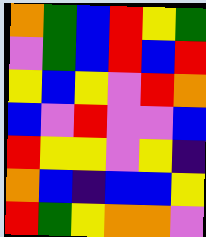[["orange", "green", "blue", "red", "yellow", "green"], ["violet", "green", "blue", "red", "blue", "red"], ["yellow", "blue", "yellow", "violet", "red", "orange"], ["blue", "violet", "red", "violet", "violet", "blue"], ["red", "yellow", "yellow", "violet", "yellow", "indigo"], ["orange", "blue", "indigo", "blue", "blue", "yellow"], ["red", "green", "yellow", "orange", "orange", "violet"]]